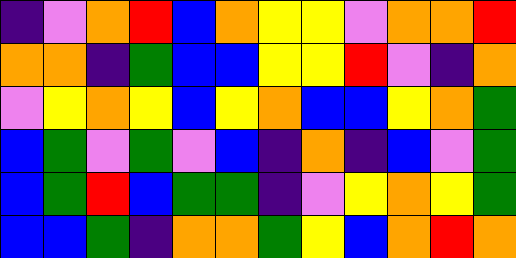[["indigo", "violet", "orange", "red", "blue", "orange", "yellow", "yellow", "violet", "orange", "orange", "red"], ["orange", "orange", "indigo", "green", "blue", "blue", "yellow", "yellow", "red", "violet", "indigo", "orange"], ["violet", "yellow", "orange", "yellow", "blue", "yellow", "orange", "blue", "blue", "yellow", "orange", "green"], ["blue", "green", "violet", "green", "violet", "blue", "indigo", "orange", "indigo", "blue", "violet", "green"], ["blue", "green", "red", "blue", "green", "green", "indigo", "violet", "yellow", "orange", "yellow", "green"], ["blue", "blue", "green", "indigo", "orange", "orange", "green", "yellow", "blue", "orange", "red", "orange"]]